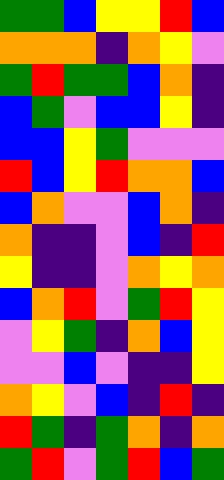[["green", "green", "blue", "yellow", "yellow", "red", "blue"], ["orange", "orange", "orange", "indigo", "orange", "yellow", "violet"], ["green", "red", "green", "green", "blue", "orange", "indigo"], ["blue", "green", "violet", "blue", "blue", "yellow", "indigo"], ["blue", "blue", "yellow", "green", "violet", "violet", "violet"], ["red", "blue", "yellow", "red", "orange", "orange", "blue"], ["blue", "orange", "violet", "violet", "blue", "orange", "indigo"], ["orange", "indigo", "indigo", "violet", "blue", "indigo", "red"], ["yellow", "indigo", "indigo", "violet", "orange", "yellow", "orange"], ["blue", "orange", "red", "violet", "green", "red", "yellow"], ["violet", "yellow", "green", "indigo", "orange", "blue", "yellow"], ["violet", "violet", "blue", "violet", "indigo", "indigo", "yellow"], ["orange", "yellow", "violet", "blue", "indigo", "red", "indigo"], ["red", "green", "indigo", "green", "orange", "indigo", "orange"], ["green", "red", "violet", "green", "red", "blue", "green"]]